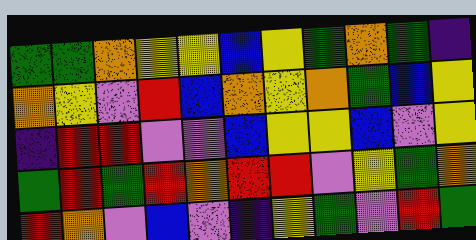[["green", "green", "orange", "yellow", "yellow", "blue", "yellow", "green", "orange", "green", "indigo"], ["orange", "yellow", "violet", "red", "blue", "orange", "yellow", "orange", "green", "blue", "yellow"], ["indigo", "red", "red", "violet", "violet", "blue", "yellow", "yellow", "blue", "violet", "yellow"], ["green", "red", "green", "red", "orange", "red", "red", "violet", "yellow", "green", "orange"], ["red", "orange", "violet", "blue", "violet", "indigo", "yellow", "green", "violet", "red", "green"]]